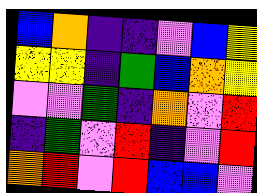[["blue", "orange", "indigo", "indigo", "violet", "blue", "yellow"], ["yellow", "yellow", "indigo", "green", "blue", "orange", "yellow"], ["violet", "violet", "green", "indigo", "orange", "violet", "red"], ["indigo", "green", "violet", "red", "indigo", "violet", "red"], ["orange", "red", "violet", "red", "blue", "blue", "violet"]]